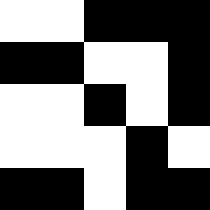[["white", "white", "black", "black", "black"], ["black", "black", "white", "white", "black"], ["white", "white", "black", "white", "black"], ["white", "white", "white", "black", "white"], ["black", "black", "white", "black", "black"]]